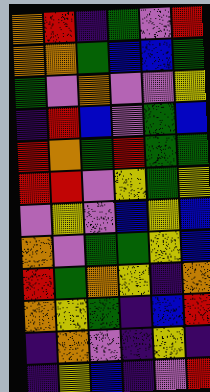[["orange", "red", "indigo", "green", "violet", "red"], ["orange", "orange", "green", "blue", "blue", "green"], ["green", "violet", "orange", "violet", "violet", "yellow"], ["indigo", "red", "blue", "violet", "green", "blue"], ["red", "orange", "green", "red", "green", "green"], ["red", "red", "violet", "yellow", "green", "yellow"], ["violet", "yellow", "violet", "blue", "yellow", "blue"], ["orange", "violet", "green", "green", "yellow", "blue"], ["red", "green", "orange", "yellow", "indigo", "orange"], ["orange", "yellow", "green", "indigo", "blue", "red"], ["indigo", "orange", "violet", "indigo", "yellow", "indigo"], ["indigo", "yellow", "blue", "indigo", "violet", "red"]]